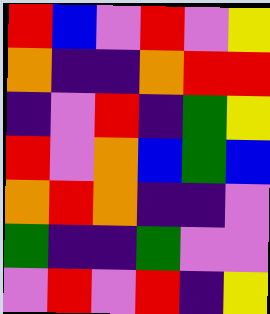[["red", "blue", "violet", "red", "violet", "yellow"], ["orange", "indigo", "indigo", "orange", "red", "red"], ["indigo", "violet", "red", "indigo", "green", "yellow"], ["red", "violet", "orange", "blue", "green", "blue"], ["orange", "red", "orange", "indigo", "indigo", "violet"], ["green", "indigo", "indigo", "green", "violet", "violet"], ["violet", "red", "violet", "red", "indigo", "yellow"]]